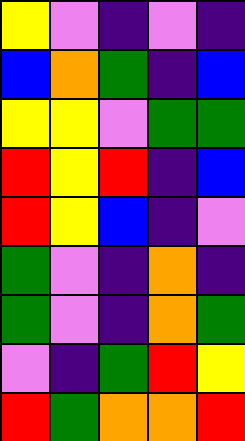[["yellow", "violet", "indigo", "violet", "indigo"], ["blue", "orange", "green", "indigo", "blue"], ["yellow", "yellow", "violet", "green", "green"], ["red", "yellow", "red", "indigo", "blue"], ["red", "yellow", "blue", "indigo", "violet"], ["green", "violet", "indigo", "orange", "indigo"], ["green", "violet", "indigo", "orange", "green"], ["violet", "indigo", "green", "red", "yellow"], ["red", "green", "orange", "orange", "red"]]